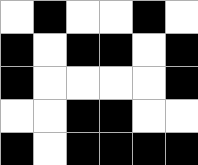[["white", "black", "white", "white", "black", "white"], ["black", "white", "black", "black", "white", "black"], ["black", "white", "white", "white", "white", "black"], ["white", "white", "black", "black", "white", "white"], ["black", "white", "black", "black", "black", "black"]]